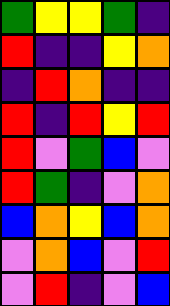[["green", "yellow", "yellow", "green", "indigo"], ["red", "indigo", "indigo", "yellow", "orange"], ["indigo", "red", "orange", "indigo", "indigo"], ["red", "indigo", "red", "yellow", "red"], ["red", "violet", "green", "blue", "violet"], ["red", "green", "indigo", "violet", "orange"], ["blue", "orange", "yellow", "blue", "orange"], ["violet", "orange", "blue", "violet", "red"], ["violet", "red", "indigo", "violet", "blue"]]